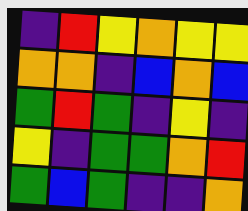[["indigo", "red", "yellow", "orange", "yellow", "yellow"], ["orange", "orange", "indigo", "blue", "orange", "blue"], ["green", "red", "green", "indigo", "yellow", "indigo"], ["yellow", "indigo", "green", "green", "orange", "red"], ["green", "blue", "green", "indigo", "indigo", "orange"]]